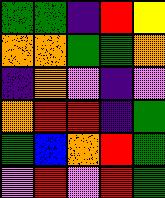[["green", "green", "indigo", "red", "yellow"], ["orange", "orange", "green", "green", "orange"], ["indigo", "orange", "violet", "indigo", "violet"], ["orange", "red", "red", "indigo", "green"], ["green", "blue", "orange", "red", "green"], ["violet", "red", "violet", "red", "green"]]